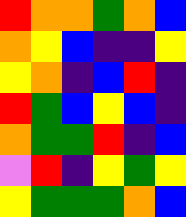[["red", "orange", "orange", "green", "orange", "blue"], ["orange", "yellow", "blue", "indigo", "indigo", "yellow"], ["yellow", "orange", "indigo", "blue", "red", "indigo"], ["red", "green", "blue", "yellow", "blue", "indigo"], ["orange", "green", "green", "red", "indigo", "blue"], ["violet", "red", "indigo", "yellow", "green", "yellow"], ["yellow", "green", "green", "green", "orange", "blue"]]